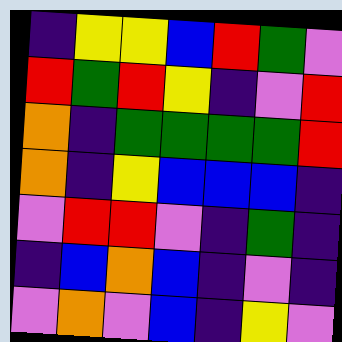[["indigo", "yellow", "yellow", "blue", "red", "green", "violet"], ["red", "green", "red", "yellow", "indigo", "violet", "red"], ["orange", "indigo", "green", "green", "green", "green", "red"], ["orange", "indigo", "yellow", "blue", "blue", "blue", "indigo"], ["violet", "red", "red", "violet", "indigo", "green", "indigo"], ["indigo", "blue", "orange", "blue", "indigo", "violet", "indigo"], ["violet", "orange", "violet", "blue", "indigo", "yellow", "violet"]]